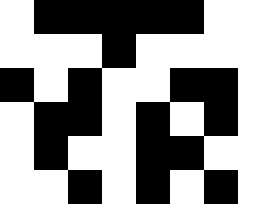[["white", "black", "black", "black", "black", "black", "white", "white"], ["white", "white", "white", "black", "white", "white", "white", "white"], ["black", "white", "black", "white", "white", "black", "black", "white"], ["white", "black", "black", "white", "black", "white", "black", "white"], ["white", "black", "white", "white", "black", "black", "white", "white"], ["white", "white", "black", "white", "black", "white", "black", "white"]]